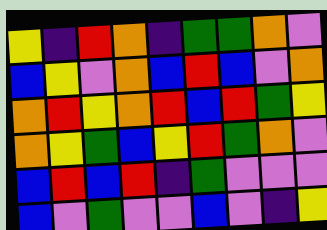[["yellow", "indigo", "red", "orange", "indigo", "green", "green", "orange", "violet"], ["blue", "yellow", "violet", "orange", "blue", "red", "blue", "violet", "orange"], ["orange", "red", "yellow", "orange", "red", "blue", "red", "green", "yellow"], ["orange", "yellow", "green", "blue", "yellow", "red", "green", "orange", "violet"], ["blue", "red", "blue", "red", "indigo", "green", "violet", "violet", "violet"], ["blue", "violet", "green", "violet", "violet", "blue", "violet", "indigo", "yellow"]]